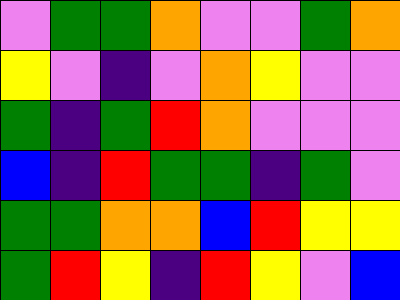[["violet", "green", "green", "orange", "violet", "violet", "green", "orange"], ["yellow", "violet", "indigo", "violet", "orange", "yellow", "violet", "violet"], ["green", "indigo", "green", "red", "orange", "violet", "violet", "violet"], ["blue", "indigo", "red", "green", "green", "indigo", "green", "violet"], ["green", "green", "orange", "orange", "blue", "red", "yellow", "yellow"], ["green", "red", "yellow", "indigo", "red", "yellow", "violet", "blue"]]